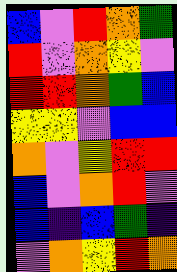[["blue", "violet", "red", "orange", "green"], ["red", "violet", "orange", "yellow", "violet"], ["red", "red", "orange", "green", "blue"], ["yellow", "yellow", "violet", "blue", "blue"], ["orange", "violet", "yellow", "red", "red"], ["blue", "violet", "orange", "red", "violet"], ["blue", "indigo", "blue", "green", "indigo"], ["violet", "orange", "yellow", "red", "orange"]]